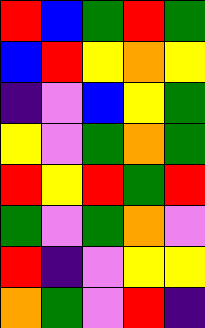[["red", "blue", "green", "red", "green"], ["blue", "red", "yellow", "orange", "yellow"], ["indigo", "violet", "blue", "yellow", "green"], ["yellow", "violet", "green", "orange", "green"], ["red", "yellow", "red", "green", "red"], ["green", "violet", "green", "orange", "violet"], ["red", "indigo", "violet", "yellow", "yellow"], ["orange", "green", "violet", "red", "indigo"]]